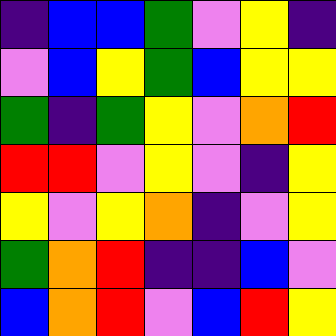[["indigo", "blue", "blue", "green", "violet", "yellow", "indigo"], ["violet", "blue", "yellow", "green", "blue", "yellow", "yellow"], ["green", "indigo", "green", "yellow", "violet", "orange", "red"], ["red", "red", "violet", "yellow", "violet", "indigo", "yellow"], ["yellow", "violet", "yellow", "orange", "indigo", "violet", "yellow"], ["green", "orange", "red", "indigo", "indigo", "blue", "violet"], ["blue", "orange", "red", "violet", "blue", "red", "yellow"]]